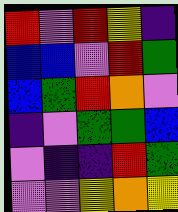[["red", "violet", "red", "yellow", "indigo"], ["blue", "blue", "violet", "red", "green"], ["blue", "green", "red", "orange", "violet"], ["indigo", "violet", "green", "green", "blue"], ["violet", "indigo", "indigo", "red", "green"], ["violet", "violet", "yellow", "orange", "yellow"]]